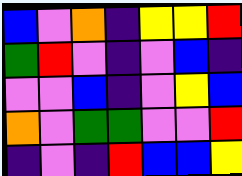[["blue", "violet", "orange", "indigo", "yellow", "yellow", "red"], ["green", "red", "violet", "indigo", "violet", "blue", "indigo"], ["violet", "violet", "blue", "indigo", "violet", "yellow", "blue"], ["orange", "violet", "green", "green", "violet", "violet", "red"], ["indigo", "violet", "indigo", "red", "blue", "blue", "yellow"]]